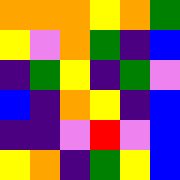[["orange", "orange", "orange", "yellow", "orange", "green"], ["yellow", "violet", "orange", "green", "indigo", "blue"], ["indigo", "green", "yellow", "indigo", "green", "violet"], ["blue", "indigo", "orange", "yellow", "indigo", "blue"], ["indigo", "indigo", "violet", "red", "violet", "blue"], ["yellow", "orange", "indigo", "green", "yellow", "blue"]]